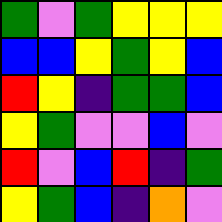[["green", "violet", "green", "yellow", "yellow", "yellow"], ["blue", "blue", "yellow", "green", "yellow", "blue"], ["red", "yellow", "indigo", "green", "green", "blue"], ["yellow", "green", "violet", "violet", "blue", "violet"], ["red", "violet", "blue", "red", "indigo", "green"], ["yellow", "green", "blue", "indigo", "orange", "violet"]]